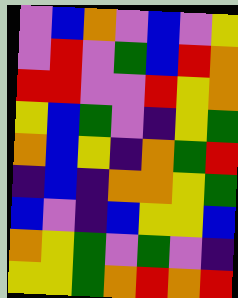[["violet", "blue", "orange", "violet", "blue", "violet", "yellow"], ["violet", "red", "violet", "green", "blue", "red", "orange"], ["red", "red", "violet", "violet", "red", "yellow", "orange"], ["yellow", "blue", "green", "violet", "indigo", "yellow", "green"], ["orange", "blue", "yellow", "indigo", "orange", "green", "red"], ["indigo", "blue", "indigo", "orange", "orange", "yellow", "green"], ["blue", "violet", "indigo", "blue", "yellow", "yellow", "blue"], ["orange", "yellow", "green", "violet", "green", "violet", "indigo"], ["yellow", "yellow", "green", "orange", "red", "orange", "red"]]